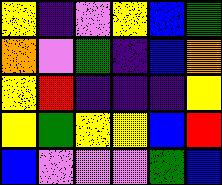[["yellow", "indigo", "violet", "yellow", "blue", "green"], ["orange", "violet", "green", "indigo", "blue", "orange"], ["yellow", "red", "indigo", "indigo", "indigo", "yellow"], ["yellow", "green", "yellow", "yellow", "blue", "red"], ["blue", "violet", "violet", "violet", "green", "blue"]]